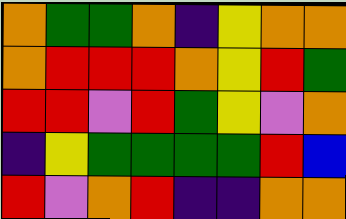[["orange", "green", "green", "orange", "indigo", "yellow", "orange", "orange"], ["orange", "red", "red", "red", "orange", "yellow", "red", "green"], ["red", "red", "violet", "red", "green", "yellow", "violet", "orange"], ["indigo", "yellow", "green", "green", "green", "green", "red", "blue"], ["red", "violet", "orange", "red", "indigo", "indigo", "orange", "orange"]]